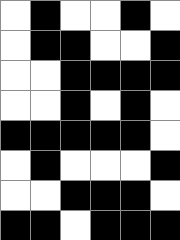[["white", "black", "white", "white", "black", "white"], ["white", "black", "black", "white", "white", "black"], ["white", "white", "black", "black", "black", "black"], ["white", "white", "black", "white", "black", "white"], ["black", "black", "black", "black", "black", "white"], ["white", "black", "white", "white", "white", "black"], ["white", "white", "black", "black", "black", "white"], ["black", "black", "white", "black", "black", "black"]]